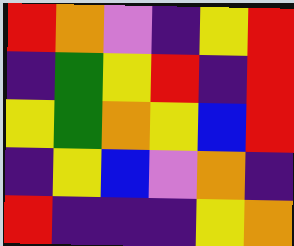[["red", "orange", "violet", "indigo", "yellow", "red"], ["indigo", "green", "yellow", "red", "indigo", "red"], ["yellow", "green", "orange", "yellow", "blue", "red"], ["indigo", "yellow", "blue", "violet", "orange", "indigo"], ["red", "indigo", "indigo", "indigo", "yellow", "orange"]]